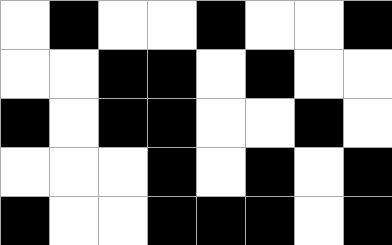[["white", "black", "white", "white", "black", "white", "white", "black"], ["white", "white", "black", "black", "white", "black", "white", "white"], ["black", "white", "black", "black", "white", "white", "black", "white"], ["white", "white", "white", "black", "white", "black", "white", "black"], ["black", "white", "white", "black", "black", "black", "white", "black"]]